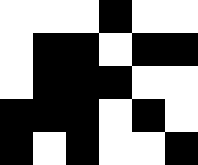[["white", "white", "white", "black", "white", "white"], ["white", "black", "black", "white", "black", "black"], ["white", "black", "black", "black", "white", "white"], ["black", "black", "black", "white", "black", "white"], ["black", "white", "black", "white", "white", "black"]]